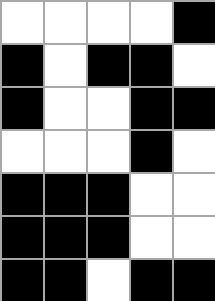[["white", "white", "white", "white", "black"], ["black", "white", "black", "black", "white"], ["black", "white", "white", "black", "black"], ["white", "white", "white", "black", "white"], ["black", "black", "black", "white", "white"], ["black", "black", "black", "white", "white"], ["black", "black", "white", "black", "black"]]